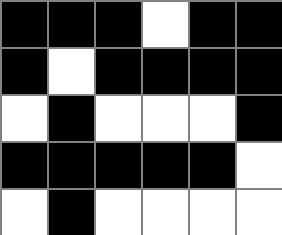[["black", "black", "black", "white", "black", "black"], ["black", "white", "black", "black", "black", "black"], ["white", "black", "white", "white", "white", "black"], ["black", "black", "black", "black", "black", "white"], ["white", "black", "white", "white", "white", "white"]]